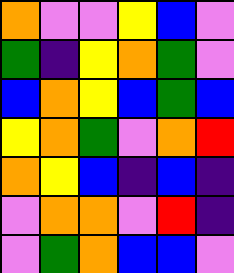[["orange", "violet", "violet", "yellow", "blue", "violet"], ["green", "indigo", "yellow", "orange", "green", "violet"], ["blue", "orange", "yellow", "blue", "green", "blue"], ["yellow", "orange", "green", "violet", "orange", "red"], ["orange", "yellow", "blue", "indigo", "blue", "indigo"], ["violet", "orange", "orange", "violet", "red", "indigo"], ["violet", "green", "orange", "blue", "blue", "violet"]]